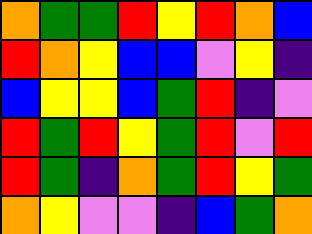[["orange", "green", "green", "red", "yellow", "red", "orange", "blue"], ["red", "orange", "yellow", "blue", "blue", "violet", "yellow", "indigo"], ["blue", "yellow", "yellow", "blue", "green", "red", "indigo", "violet"], ["red", "green", "red", "yellow", "green", "red", "violet", "red"], ["red", "green", "indigo", "orange", "green", "red", "yellow", "green"], ["orange", "yellow", "violet", "violet", "indigo", "blue", "green", "orange"]]